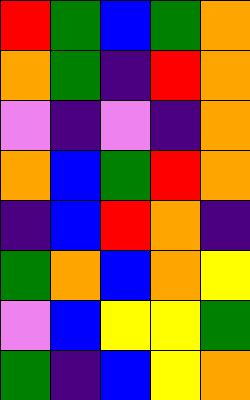[["red", "green", "blue", "green", "orange"], ["orange", "green", "indigo", "red", "orange"], ["violet", "indigo", "violet", "indigo", "orange"], ["orange", "blue", "green", "red", "orange"], ["indigo", "blue", "red", "orange", "indigo"], ["green", "orange", "blue", "orange", "yellow"], ["violet", "blue", "yellow", "yellow", "green"], ["green", "indigo", "blue", "yellow", "orange"]]